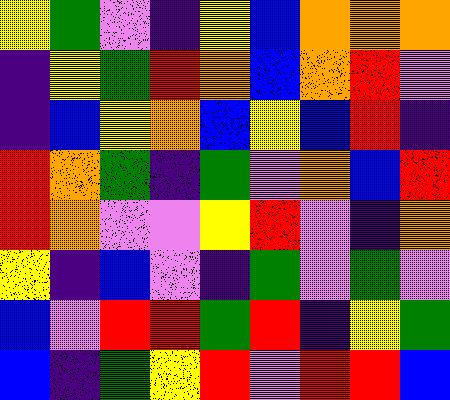[["yellow", "green", "violet", "indigo", "yellow", "blue", "orange", "orange", "orange"], ["indigo", "yellow", "green", "red", "orange", "blue", "orange", "red", "violet"], ["indigo", "blue", "yellow", "orange", "blue", "yellow", "blue", "red", "indigo"], ["red", "orange", "green", "indigo", "green", "violet", "orange", "blue", "red"], ["red", "orange", "violet", "violet", "yellow", "red", "violet", "indigo", "orange"], ["yellow", "indigo", "blue", "violet", "indigo", "green", "violet", "green", "violet"], ["blue", "violet", "red", "red", "green", "red", "indigo", "yellow", "green"], ["blue", "indigo", "green", "yellow", "red", "violet", "red", "red", "blue"]]